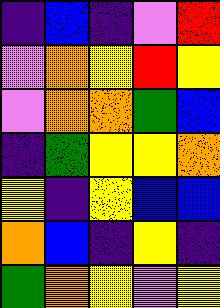[["indigo", "blue", "indigo", "violet", "red"], ["violet", "orange", "yellow", "red", "yellow"], ["violet", "orange", "orange", "green", "blue"], ["indigo", "green", "yellow", "yellow", "orange"], ["yellow", "indigo", "yellow", "blue", "blue"], ["orange", "blue", "indigo", "yellow", "indigo"], ["green", "orange", "yellow", "violet", "yellow"]]